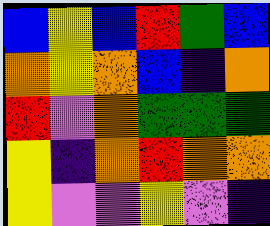[["blue", "yellow", "blue", "red", "green", "blue"], ["orange", "yellow", "orange", "blue", "indigo", "orange"], ["red", "violet", "orange", "green", "green", "green"], ["yellow", "indigo", "orange", "red", "orange", "orange"], ["yellow", "violet", "violet", "yellow", "violet", "indigo"]]